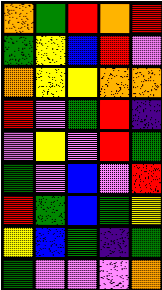[["orange", "green", "red", "orange", "red"], ["green", "yellow", "blue", "red", "violet"], ["orange", "yellow", "yellow", "orange", "orange"], ["red", "violet", "green", "red", "indigo"], ["violet", "yellow", "violet", "red", "green"], ["green", "violet", "blue", "violet", "red"], ["red", "green", "blue", "green", "yellow"], ["yellow", "blue", "green", "indigo", "green"], ["green", "violet", "violet", "violet", "orange"]]